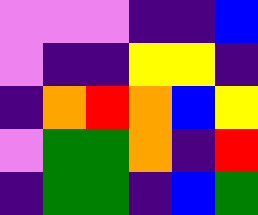[["violet", "violet", "violet", "indigo", "indigo", "blue"], ["violet", "indigo", "indigo", "yellow", "yellow", "indigo"], ["indigo", "orange", "red", "orange", "blue", "yellow"], ["violet", "green", "green", "orange", "indigo", "red"], ["indigo", "green", "green", "indigo", "blue", "green"]]